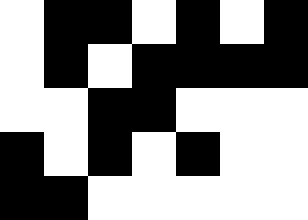[["white", "black", "black", "white", "black", "white", "black"], ["white", "black", "white", "black", "black", "black", "black"], ["white", "white", "black", "black", "white", "white", "white"], ["black", "white", "black", "white", "black", "white", "white"], ["black", "black", "white", "white", "white", "white", "white"]]